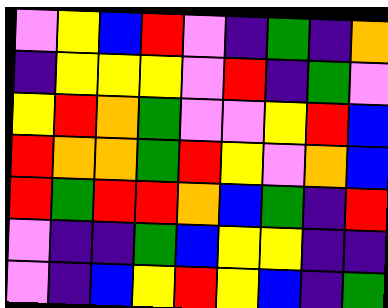[["violet", "yellow", "blue", "red", "violet", "indigo", "green", "indigo", "orange"], ["indigo", "yellow", "yellow", "yellow", "violet", "red", "indigo", "green", "violet"], ["yellow", "red", "orange", "green", "violet", "violet", "yellow", "red", "blue"], ["red", "orange", "orange", "green", "red", "yellow", "violet", "orange", "blue"], ["red", "green", "red", "red", "orange", "blue", "green", "indigo", "red"], ["violet", "indigo", "indigo", "green", "blue", "yellow", "yellow", "indigo", "indigo"], ["violet", "indigo", "blue", "yellow", "red", "yellow", "blue", "indigo", "green"]]